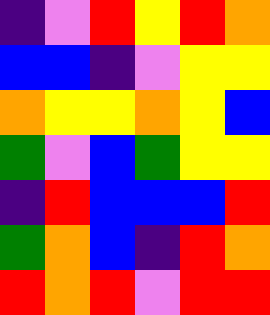[["indigo", "violet", "red", "yellow", "red", "orange"], ["blue", "blue", "indigo", "violet", "yellow", "yellow"], ["orange", "yellow", "yellow", "orange", "yellow", "blue"], ["green", "violet", "blue", "green", "yellow", "yellow"], ["indigo", "red", "blue", "blue", "blue", "red"], ["green", "orange", "blue", "indigo", "red", "orange"], ["red", "orange", "red", "violet", "red", "red"]]